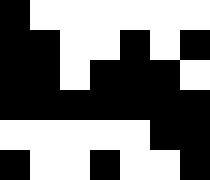[["black", "white", "white", "white", "white", "white", "white"], ["black", "black", "white", "white", "black", "white", "black"], ["black", "black", "white", "black", "black", "black", "white"], ["black", "black", "black", "black", "black", "black", "black"], ["white", "white", "white", "white", "white", "black", "black"], ["black", "white", "white", "black", "white", "white", "black"]]